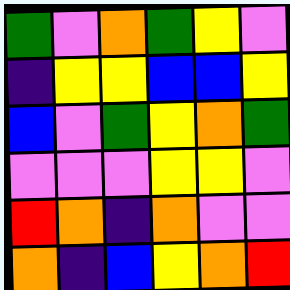[["green", "violet", "orange", "green", "yellow", "violet"], ["indigo", "yellow", "yellow", "blue", "blue", "yellow"], ["blue", "violet", "green", "yellow", "orange", "green"], ["violet", "violet", "violet", "yellow", "yellow", "violet"], ["red", "orange", "indigo", "orange", "violet", "violet"], ["orange", "indigo", "blue", "yellow", "orange", "red"]]